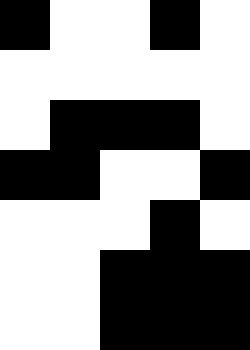[["black", "white", "white", "black", "white"], ["white", "white", "white", "white", "white"], ["white", "black", "black", "black", "white"], ["black", "black", "white", "white", "black"], ["white", "white", "white", "black", "white"], ["white", "white", "black", "black", "black"], ["white", "white", "black", "black", "black"]]